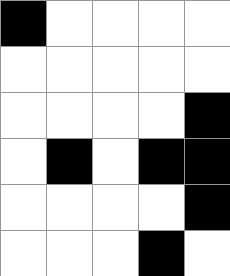[["black", "white", "white", "white", "white"], ["white", "white", "white", "white", "white"], ["white", "white", "white", "white", "black"], ["white", "black", "white", "black", "black"], ["white", "white", "white", "white", "black"], ["white", "white", "white", "black", "white"]]